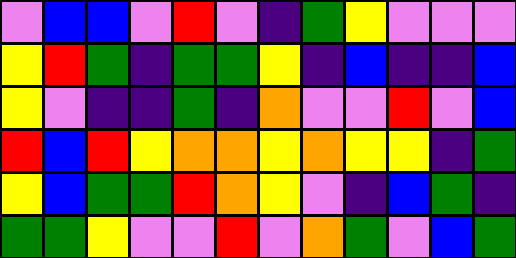[["violet", "blue", "blue", "violet", "red", "violet", "indigo", "green", "yellow", "violet", "violet", "violet"], ["yellow", "red", "green", "indigo", "green", "green", "yellow", "indigo", "blue", "indigo", "indigo", "blue"], ["yellow", "violet", "indigo", "indigo", "green", "indigo", "orange", "violet", "violet", "red", "violet", "blue"], ["red", "blue", "red", "yellow", "orange", "orange", "yellow", "orange", "yellow", "yellow", "indigo", "green"], ["yellow", "blue", "green", "green", "red", "orange", "yellow", "violet", "indigo", "blue", "green", "indigo"], ["green", "green", "yellow", "violet", "violet", "red", "violet", "orange", "green", "violet", "blue", "green"]]